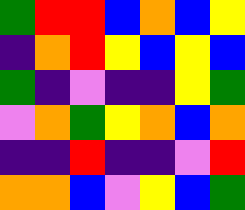[["green", "red", "red", "blue", "orange", "blue", "yellow"], ["indigo", "orange", "red", "yellow", "blue", "yellow", "blue"], ["green", "indigo", "violet", "indigo", "indigo", "yellow", "green"], ["violet", "orange", "green", "yellow", "orange", "blue", "orange"], ["indigo", "indigo", "red", "indigo", "indigo", "violet", "red"], ["orange", "orange", "blue", "violet", "yellow", "blue", "green"]]